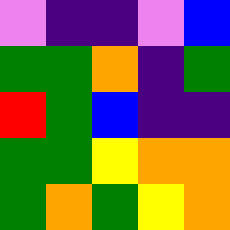[["violet", "indigo", "indigo", "violet", "blue"], ["green", "green", "orange", "indigo", "green"], ["red", "green", "blue", "indigo", "indigo"], ["green", "green", "yellow", "orange", "orange"], ["green", "orange", "green", "yellow", "orange"]]